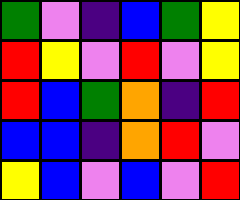[["green", "violet", "indigo", "blue", "green", "yellow"], ["red", "yellow", "violet", "red", "violet", "yellow"], ["red", "blue", "green", "orange", "indigo", "red"], ["blue", "blue", "indigo", "orange", "red", "violet"], ["yellow", "blue", "violet", "blue", "violet", "red"]]